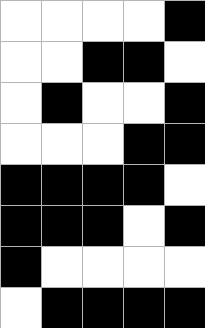[["white", "white", "white", "white", "black"], ["white", "white", "black", "black", "white"], ["white", "black", "white", "white", "black"], ["white", "white", "white", "black", "black"], ["black", "black", "black", "black", "white"], ["black", "black", "black", "white", "black"], ["black", "white", "white", "white", "white"], ["white", "black", "black", "black", "black"]]